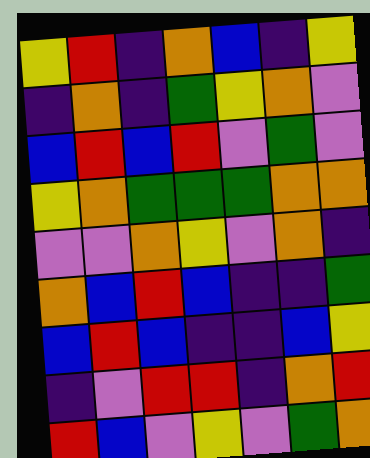[["yellow", "red", "indigo", "orange", "blue", "indigo", "yellow"], ["indigo", "orange", "indigo", "green", "yellow", "orange", "violet"], ["blue", "red", "blue", "red", "violet", "green", "violet"], ["yellow", "orange", "green", "green", "green", "orange", "orange"], ["violet", "violet", "orange", "yellow", "violet", "orange", "indigo"], ["orange", "blue", "red", "blue", "indigo", "indigo", "green"], ["blue", "red", "blue", "indigo", "indigo", "blue", "yellow"], ["indigo", "violet", "red", "red", "indigo", "orange", "red"], ["red", "blue", "violet", "yellow", "violet", "green", "orange"]]